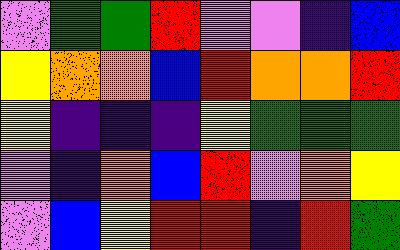[["violet", "green", "green", "red", "violet", "violet", "indigo", "blue"], ["yellow", "orange", "orange", "blue", "red", "orange", "orange", "red"], ["yellow", "indigo", "indigo", "indigo", "yellow", "green", "green", "green"], ["violet", "indigo", "orange", "blue", "red", "violet", "orange", "yellow"], ["violet", "blue", "yellow", "red", "red", "indigo", "red", "green"]]